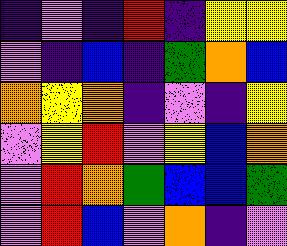[["indigo", "violet", "indigo", "red", "indigo", "yellow", "yellow"], ["violet", "indigo", "blue", "indigo", "green", "orange", "blue"], ["orange", "yellow", "orange", "indigo", "violet", "indigo", "yellow"], ["violet", "yellow", "red", "violet", "yellow", "blue", "orange"], ["violet", "red", "orange", "green", "blue", "blue", "green"], ["violet", "red", "blue", "violet", "orange", "indigo", "violet"]]